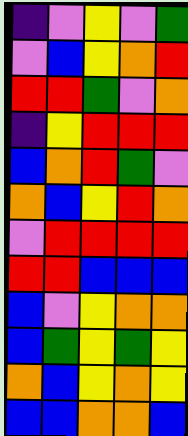[["indigo", "violet", "yellow", "violet", "green"], ["violet", "blue", "yellow", "orange", "red"], ["red", "red", "green", "violet", "orange"], ["indigo", "yellow", "red", "red", "red"], ["blue", "orange", "red", "green", "violet"], ["orange", "blue", "yellow", "red", "orange"], ["violet", "red", "red", "red", "red"], ["red", "red", "blue", "blue", "blue"], ["blue", "violet", "yellow", "orange", "orange"], ["blue", "green", "yellow", "green", "yellow"], ["orange", "blue", "yellow", "orange", "yellow"], ["blue", "blue", "orange", "orange", "blue"]]